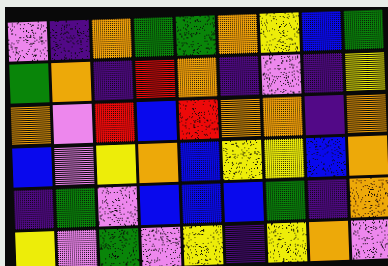[["violet", "indigo", "orange", "green", "green", "orange", "yellow", "blue", "green"], ["green", "orange", "indigo", "red", "orange", "indigo", "violet", "indigo", "yellow"], ["orange", "violet", "red", "blue", "red", "orange", "orange", "indigo", "orange"], ["blue", "violet", "yellow", "orange", "blue", "yellow", "yellow", "blue", "orange"], ["indigo", "green", "violet", "blue", "blue", "blue", "green", "indigo", "orange"], ["yellow", "violet", "green", "violet", "yellow", "indigo", "yellow", "orange", "violet"]]